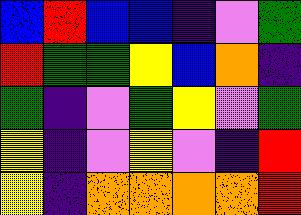[["blue", "red", "blue", "blue", "indigo", "violet", "green"], ["red", "green", "green", "yellow", "blue", "orange", "indigo"], ["green", "indigo", "violet", "green", "yellow", "violet", "green"], ["yellow", "indigo", "violet", "yellow", "violet", "indigo", "red"], ["yellow", "indigo", "orange", "orange", "orange", "orange", "red"]]